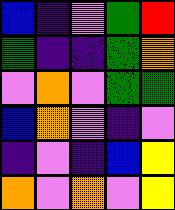[["blue", "indigo", "violet", "green", "red"], ["green", "indigo", "indigo", "green", "orange"], ["violet", "orange", "violet", "green", "green"], ["blue", "orange", "violet", "indigo", "violet"], ["indigo", "violet", "indigo", "blue", "yellow"], ["orange", "violet", "orange", "violet", "yellow"]]